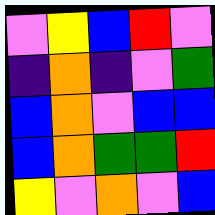[["violet", "yellow", "blue", "red", "violet"], ["indigo", "orange", "indigo", "violet", "green"], ["blue", "orange", "violet", "blue", "blue"], ["blue", "orange", "green", "green", "red"], ["yellow", "violet", "orange", "violet", "blue"]]